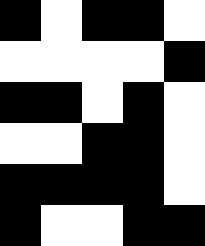[["black", "white", "black", "black", "white"], ["white", "white", "white", "white", "black"], ["black", "black", "white", "black", "white"], ["white", "white", "black", "black", "white"], ["black", "black", "black", "black", "white"], ["black", "white", "white", "black", "black"]]